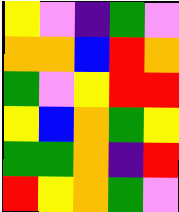[["yellow", "violet", "indigo", "green", "violet"], ["orange", "orange", "blue", "red", "orange"], ["green", "violet", "yellow", "red", "red"], ["yellow", "blue", "orange", "green", "yellow"], ["green", "green", "orange", "indigo", "red"], ["red", "yellow", "orange", "green", "violet"]]